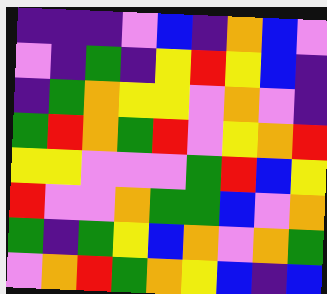[["indigo", "indigo", "indigo", "violet", "blue", "indigo", "orange", "blue", "violet"], ["violet", "indigo", "green", "indigo", "yellow", "red", "yellow", "blue", "indigo"], ["indigo", "green", "orange", "yellow", "yellow", "violet", "orange", "violet", "indigo"], ["green", "red", "orange", "green", "red", "violet", "yellow", "orange", "red"], ["yellow", "yellow", "violet", "violet", "violet", "green", "red", "blue", "yellow"], ["red", "violet", "violet", "orange", "green", "green", "blue", "violet", "orange"], ["green", "indigo", "green", "yellow", "blue", "orange", "violet", "orange", "green"], ["violet", "orange", "red", "green", "orange", "yellow", "blue", "indigo", "blue"]]